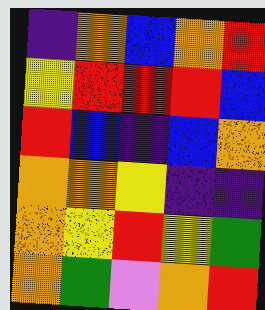[["indigo", "orange", "blue", "orange", "red"], ["yellow", "red", "red", "red", "blue"], ["red", "blue", "indigo", "blue", "orange"], ["orange", "orange", "yellow", "indigo", "indigo"], ["orange", "yellow", "red", "yellow", "green"], ["orange", "green", "violet", "orange", "red"]]